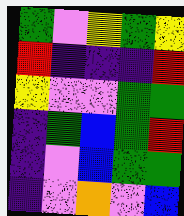[["green", "violet", "yellow", "green", "yellow"], ["red", "indigo", "indigo", "indigo", "red"], ["yellow", "violet", "violet", "green", "green"], ["indigo", "green", "blue", "green", "red"], ["indigo", "violet", "blue", "green", "green"], ["indigo", "violet", "orange", "violet", "blue"]]